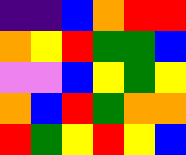[["indigo", "indigo", "blue", "orange", "red", "red"], ["orange", "yellow", "red", "green", "green", "blue"], ["violet", "violet", "blue", "yellow", "green", "yellow"], ["orange", "blue", "red", "green", "orange", "orange"], ["red", "green", "yellow", "red", "yellow", "blue"]]